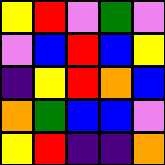[["yellow", "red", "violet", "green", "violet"], ["violet", "blue", "red", "blue", "yellow"], ["indigo", "yellow", "red", "orange", "blue"], ["orange", "green", "blue", "blue", "violet"], ["yellow", "red", "indigo", "indigo", "orange"]]